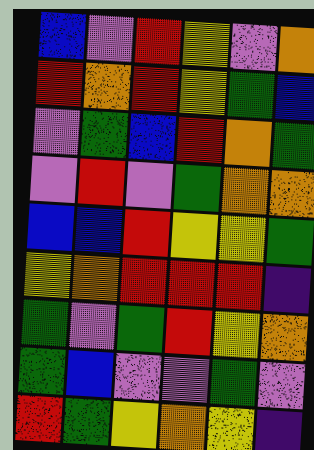[["blue", "violet", "red", "yellow", "violet", "orange"], ["red", "orange", "red", "yellow", "green", "blue"], ["violet", "green", "blue", "red", "orange", "green"], ["violet", "red", "violet", "green", "orange", "orange"], ["blue", "blue", "red", "yellow", "yellow", "green"], ["yellow", "orange", "red", "red", "red", "indigo"], ["green", "violet", "green", "red", "yellow", "orange"], ["green", "blue", "violet", "violet", "green", "violet"], ["red", "green", "yellow", "orange", "yellow", "indigo"]]